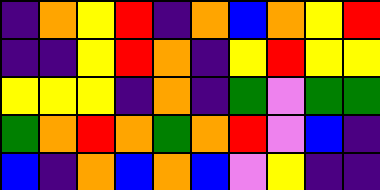[["indigo", "orange", "yellow", "red", "indigo", "orange", "blue", "orange", "yellow", "red"], ["indigo", "indigo", "yellow", "red", "orange", "indigo", "yellow", "red", "yellow", "yellow"], ["yellow", "yellow", "yellow", "indigo", "orange", "indigo", "green", "violet", "green", "green"], ["green", "orange", "red", "orange", "green", "orange", "red", "violet", "blue", "indigo"], ["blue", "indigo", "orange", "blue", "orange", "blue", "violet", "yellow", "indigo", "indigo"]]